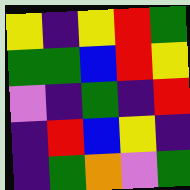[["yellow", "indigo", "yellow", "red", "green"], ["green", "green", "blue", "red", "yellow"], ["violet", "indigo", "green", "indigo", "red"], ["indigo", "red", "blue", "yellow", "indigo"], ["indigo", "green", "orange", "violet", "green"]]